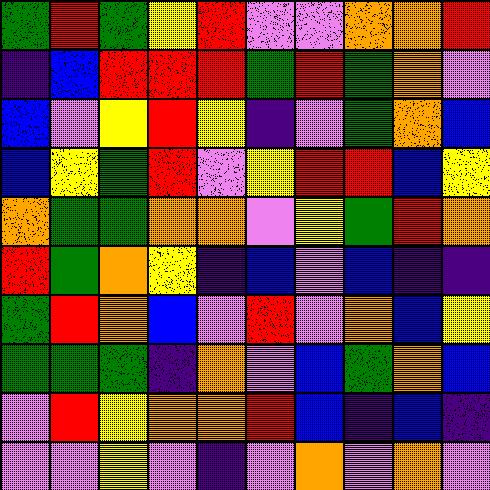[["green", "red", "green", "yellow", "red", "violet", "violet", "orange", "orange", "red"], ["indigo", "blue", "red", "red", "red", "green", "red", "green", "orange", "violet"], ["blue", "violet", "yellow", "red", "yellow", "indigo", "violet", "green", "orange", "blue"], ["blue", "yellow", "green", "red", "violet", "yellow", "red", "red", "blue", "yellow"], ["orange", "green", "green", "orange", "orange", "violet", "yellow", "green", "red", "orange"], ["red", "green", "orange", "yellow", "indigo", "blue", "violet", "blue", "indigo", "indigo"], ["green", "red", "orange", "blue", "violet", "red", "violet", "orange", "blue", "yellow"], ["green", "green", "green", "indigo", "orange", "violet", "blue", "green", "orange", "blue"], ["violet", "red", "yellow", "orange", "orange", "red", "blue", "indigo", "blue", "indigo"], ["violet", "violet", "yellow", "violet", "indigo", "violet", "orange", "violet", "orange", "violet"]]